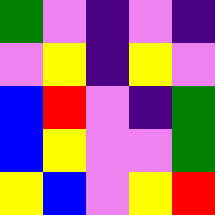[["green", "violet", "indigo", "violet", "indigo"], ["violet", "yellow", "indigo", "yellow", "violet"], ["blue", "red", "violet", "indigo", "green"], ["blue", "yellow", "violet", "violet", "green"], ["yellow", "blue", "violet", "yellow", "red"]]